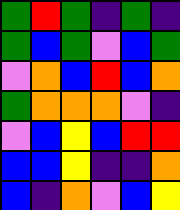[["green", "red", "green", "indigo", "green", "indigo"], ["green", "blue", "green", "violet", "blue", "green"], ["violet", "orange", "blue", "red", "blue", "orange"], ["green", "orange", "orange", "orange", "violet", "indigo"], ["violet", "blue", "yellow", "blue", "red", "red"], ["blue", "blue", "yellow", "indigo", "indigo", "orange"], ["blue", "indigo", "orange", "violet", "blue", "yellow"]]